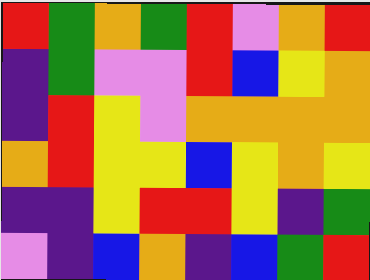[["red", "green", "orange", "green", "red", "violet", "orange", "red"], ["indigo", "green", "violet", "violet", "red", "blue", "yellow", "orange"], ["indigo", "red", "yellow", "violet", "orange", "orange", "orange", "orange"], ["orange", "red", "yellow", "yellow", "blue", "yellow", "orange", "yellow"], ["indigo", "indigo", "yellow", "red", "red", "yellow", "indigo", "green"], ["violet", "indigo", "blue", "orange", "indigo", "blue", "green", "red"]]